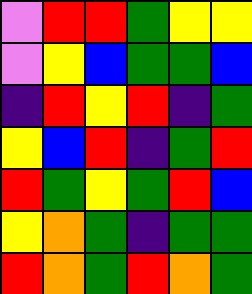[["violet", "red", "red", "green", "yellow", "yellow"], ["violet", "yellow", "blue", "green", "green", "blue"], ["indigo", "red", "yellow", "red", "indigo", "green"], ["yellow", "blue", "red", "indigo", "green", "red"], ["red", "green", "yellow", "green", "red", "blue"], ["yellow", "orange", "green", "indigo", "green", "green"], ["red", "orange", "green", "red", "orange", "green"]]